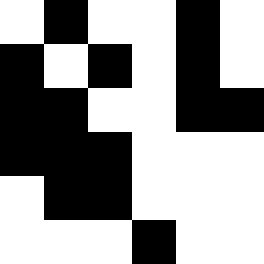[["white", "black", "white", "white", "black", "white"], ["black", "white", "black", "white", "black", "white"], ["black", "black", "white", "white", "black", "black"], ["black", "black", "black", "white", "white", "white"], ["white", "black", "black", "white", "white", "white"], ["white", "white", "white", "black", "white", "white"]]